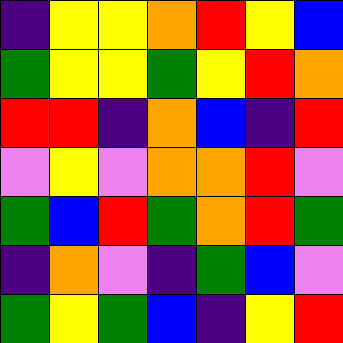[["indigo", "yellow", "yellow", "orange", "red", "yellow", "blue"], ["green", "yellow", "yellow", "green", "yellow", "red", "orange"], ["red", "red", "indigo", "orange", "blue", "indigo", "red"], ["violet", "yellow", "violet", "orange", "orange", "red", "violet"], ["green", "blue", "red", "green", "orange", "red", "green"], ["indigo", "orange", "violet", "indigo", "green", "blue", "violet"], ["green", "yellow", "green", "blue", "indigo", "yellow", "red"]]